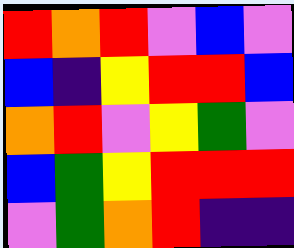[["red", "orange", "red", "violet", "blue", "violet"], ["blue", "indigo", "yellow", "red", "red", "blue"], ["orange", "red", "violet", "yellow", "green", "violet"], ["blue", "green", "yellow", "red", "red", "red"], ["violet", "green", "orange", "red", "indigo", "indigo"]]